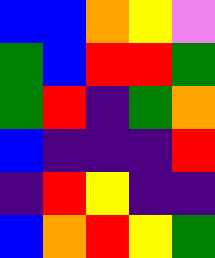[["blue", "blue", "orange", "yellow", "violet"], ["green", "blue", "red", "red", "green"], ["green", "red", "indigo", "green", "orange"], ["blue", "indigo", "indigo", "indigo", "red"], ["indigo", "red", "yellow", "indigo", "indigo"], ["blue", "orange", "red", "yellow", "green"]]